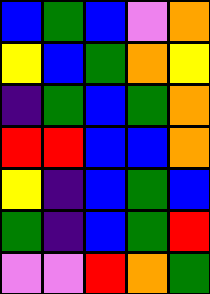[["blue", "green", "blue", "violet", "orange"], ["yellow", "blue", "green", "orange", "yellow"], ["indigo", "green", "blue", "green", "orange"], ["red", "red", "blue", "blue", "orange"], ["yellow", "indigo", "blue", "green", "blue"], ["green", "indigo", "blue", "green", "red"], ["violet", "violet", "red", "orange", "green"]]